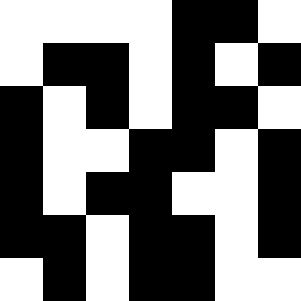[["white", "white", "white", "white", "black", "black", "white"], ["white", "black", "black", "white", "black", "white", "black"], ["black", "white", "black", "white", "black", "black", "white"], ["black", "white", "white", "black", "black", "white", "black"], ["black", "white", "black", "black", "white", "white", "black"], ["black", "black", "white", "black", "black", "white", "black"], ["white", "black", "white", "black", "black", "white", "white"]]